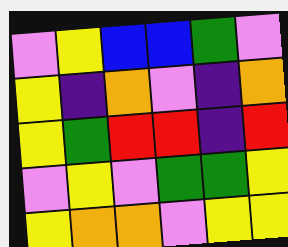[["violet", "yellow", "blue", "blue", "green", "violet"], ["yellow", "indigo", "orange", "violet", "indigo", "orange"], ["yellow", "green", "red", "red", "indigo", "red"], ["violet", "yellow", "violet", "green", "green", "yellow"], ["yellow", "orange", "orange", "violet", "yellow", "yellow"]]